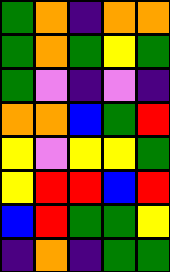[["green", "orange", "indigo", "orange", "orange"], ["green", "orange", "green", "yellow", "green"], ["green", "violet", "indigo", "violet", "indigo"], ["orange", "orange", "blue", "green", "red"], ["yellow", "violet", "yellow", "yellow", "green"], ["yellow", "red", "red", "blue", "red"], ["blue", "red", "green", "green", "yellow"], ["indigo", "orange", "indigo", "green", "green"]]